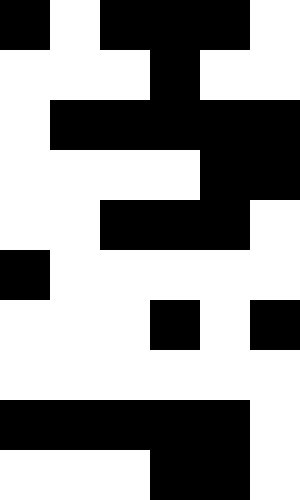[["black", "white", "black", "black", "black", "white"], ["white", "white", "white", "black", "white", "white"], ["white", "black", "black", "black", "black", "black"], ["white", "white", "white", "white", "black", "black"], ["white", "white", "black", "black", "black", "white"], ["black", "white", "white", "white", "white", "white"], ["white", "white", "white", "black", "white", "black"], ["white", "white", "white", "white", "white", "white"], ["black", "black", "black", "black", "black", "white"], ["white", "white", "white", "black", "black", "white"]]